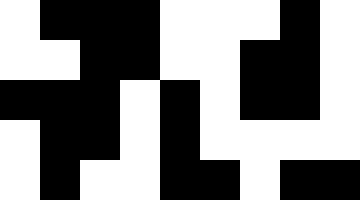[["white", "black", "black", "black", "white", "white", "white", "black", "white"], ["white", "white", "black", "black", "white", "white", "black", "black", "white"], ["black", "black", "black", "white", "black", "white", "black", "black", "white"], ["white", "black", "black", "white", "black", "white", "white", "white", "white"], ["white", "black", "white", "white", "black", "black", "white", "black", "black"]]